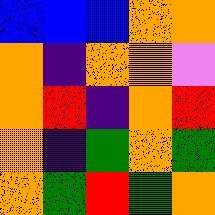[["blue", "blue", "blue", "orange", "orange"], ["orange", "indigo", "orange", "orange", "violet"], ["orange", "red", "indigo", "orange", "red"], ["orange", "indigo", "green", "orange", "green"], ["orange", "green", "red", "green", "orange"]]